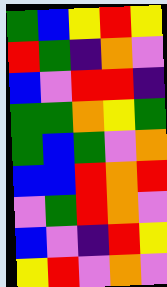[["green", "blue", "yellow", "red", "yellow"], ["red", "green", "indigo", "orange", "violet"], ["blue", "violet", "red", "red", "indigo"], ["green", "green", "orange", "yellow", "green"], ["green", "blue", "green", "violet", "orange"], ["blue", "blue", "red", "orange", "red"], ["violet", "green", "red", "orange", "violet"], ["blue", "violet", "indigo", "red", "yellow"], ["yellow", "red", "violet", "orange", "violet"]]